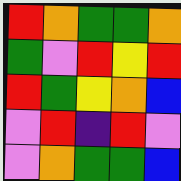[["red", "orange", "green", "green", "orange"], ["green", "violet", "red", "yellow", "red"], ["red", "green", "yellow", "orange", "blue"], ["violet", "red", "indigo", "red", "violet"], ["violet", "orange", "green", "green", "blue"]]